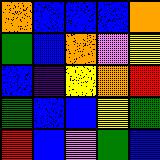[["orange", "blue", "blue", "blue", "orange"], ["green", "blue", "orange", "violet", "yellow"], ["blue", "indigo", "yellow", "orange", "red"], ["green", "blue", "blue", "yellow", "green"], ["red", "blue", "violet", "green", "blue"]]